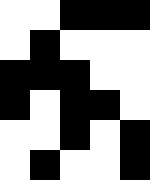[["white", "white", "black", "black", "black"], ["white", "black", "white", "white", "white"], ["black", "black", "black", "white", "white"], ["black", "white", "black", "black", "white"], ["white", "white", "black", "white", "black"], ["white", "black", "white", "white", "black"]]